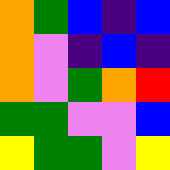[["orange", "green", "blue", "indigo", "blue"], ["orange", "violet", "indigo", "blue", "indigo"], ["orange", "violet", "green", "orange", "red"], ["green", "green", "violet", "violet", "blue"], ["yellow", "green", "green", "violet", "yellow"]]